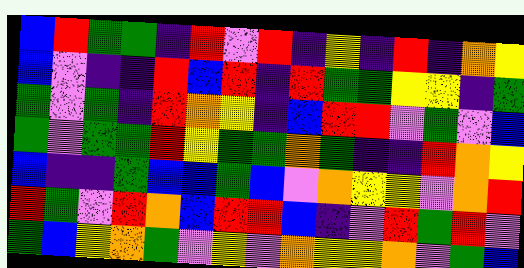[["blue", "red", "green", "green", "indigo", "red", "violet", "red", "indigo", "yellow", "indigo", "red", "indigo", "orange", "yellow"], ["blue", "violet", "indigo", "indigo", "red", "blue", "red", "indigo", "red", "green", "green", "yellow", "yellow", "indigo", "green"], ["green", "violet", "green", "indigo", "red", "orange", "yellow", "indigo", "blue", "red", "red", "violet", "green", "violet", "blue"], ["green", "violet", "green", "green", "red", "yellow", "green", "green", "orange", "green", "indigo", "indigo", "red", "orange", "yellow"], ["blue", "indigo", "indigo", "green", "blue", "blue", "green", "blue", "violet", "orange", "yellow", "yellow", "violet", "orange", "red"], ["red", "green", "violet", "red", "orange", "blue", "red", "red", "blue", "indigo", "violet", "red", "green", "red", "violet"], ["green", "blue", "yellow", "orange", "green", "violet", "yellow", "violet", "orange", "yellow", "yellow", "orange", "violet", "green", "blue"]]